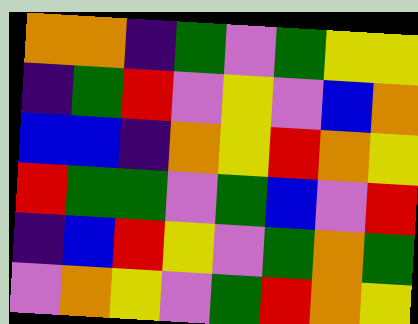[["orange", "orange", "indigo", "green", "violet", "green", "yellow", "yellow"], ["indigo", "green", "red", "violet", "yellow", "violet", "blue", "orange"], ["blue", "blue", "indigo", "orange", "yellow", "red", "orange", "yellow"], ["red", "green", "green", "violet", "green", "blue", "violet", "red"], ["indigo", "blue", "red", "yellow", "violet", "green", "orange", "green"], ["violet", "orange", "yellow", "violet", "green", "red", "orange", "yellow"]]